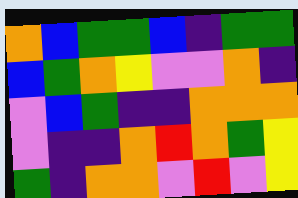[["orange", "blue", "green", "green", "blue", "indigo", "green", "green"], ["blue", "green", "orange", "yellow", "violet", "violet", "orange", "indigo"], ["violet", "blue", "green", "indigo", "indigo", "orange", "orange", "orange"], ["violet", "indigo", "indigo", "orange", "red", "orange", "green", "yellow"], ["green", "indigo", "orange", "orange", "violet", "red", "violet", "yellow"]]